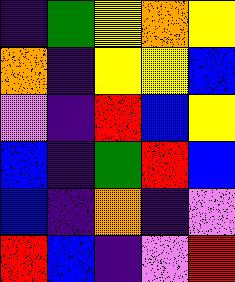[["indigo", "green", "yellow", "orange", "yellow"], ["orange", "indigo", "yellow", "yellow", "blue"], ["violet", "indigo", "red", "blue", "yellow"], ["blue", "indigo", "green", "red", "blue"], ["blue", "indigo", "orange", "indigo", "violet"], ["red", "blue", "indigo", "violet", "red"]]